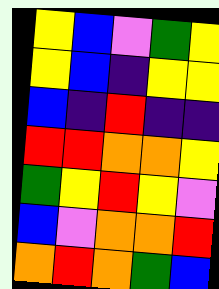[["yellow", "blue", "violet", "green", "yellow"], ["yellow", "blue", "indigo", "yellow", "yellow"], ["blue", "indigo", "red", "indigo", "indigo"], ["red", "red", "orange", "orange", "yellow"], ["green", "yellow", "red", "yellow", "violet"], ["blue", "violet", "orange", "orange", "red"], ["orange", "red", "orange", "green", "blue"]]